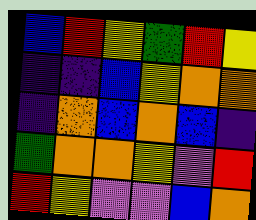[["blue", "red", "yellow", "green", "red", "yellow"], ["indigo", "indigo", "blue", "yellow", "orange", "orange"], ["indigo", "orange", "blue", "orange", "blue", "indigo"], ["green", "orange", "orange", "yellow", "violet", "red"], ["red", "yellow", "violet", "violet", "blue", "orange"]]